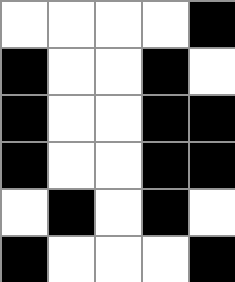[["white", "white", "white", "white", "black"], ["black", "white", "white", "black", "white"], ["black", "white", "white", "black", "black"], ["black", "white", "white", "black", "black"], ["white", "black", "white", "black", "white"], ["black", "white", "white", "white", "black"]]